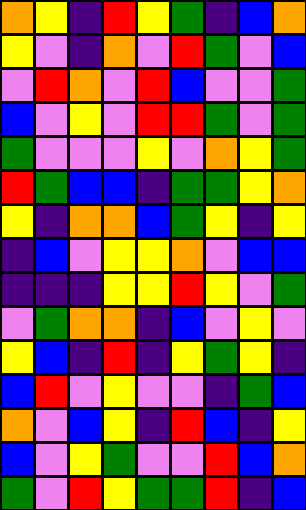[["orange", "yellow", "indigo", "red", "yellow", "green", "indigo", "blue", "orange"], ["yellow", "violet", "indigo", "orange", "violet", "red", "green", "violet", "blue"], ["violet", "red", "orange", "violet", "red", "blue", "violet", "violet", "green"], ["blue", "violet", "yellow", "violet", "red", "red", "green", "violet", "green"], ["green", "violet", "violet", "violet", "yellow", "violet", "orange", "yellow", "green"], ["red", "green", "blue", "blue", "indigo", "green", "green", "yellow", "orange"], ["yellow", "indigo", "orange", "orange", "blue", "green", "yellow", "indigo", "yellow"], ["indigo", "blue", "violet", "yellow", "yellow", "orange", "violet", "blue", "blue"], ["indigo", "indigo", "indigo", "yellow", "yellow", "red", "yellow", "violet", "green"], ["violet", "green", "orange", "orange", "indigo", "blue", "violet", "yellow", "violet"], ["yellow", "blue", "indigo", "red", "indigo", "yellow", "green", "yellow", "indigo"], ["blue", "red", "violet", "yellow", "violet", "violet", "indigo", "green", "blue"], ["orange", "violet", "blue", "yellow", "indigo", "red", "blue", "indigo", "yellow"], ["blue", "violet", "yellow", "green", "violet", "violet", "red", "blue", "orange"], ["green", "violet", "red", "yellow", "green", "green", "red", "indigo", "blue"]]